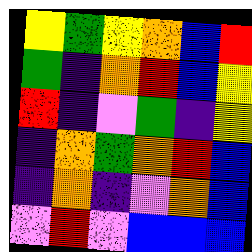[["yellow", "green", "yellow", "orange", "blue", "red"], ["green", "indigo", "orange", "red", "blue", "yellow"], ["red", "indigo", "violet", "green", "indigo", "yellow"], ["indigo", "orange", "green", "orange", "red", "blue"], ["indigo", "orange", "indigo", "violet", "orange", "blue"], ["violet", "red", "violet", "blue", "blue", "blue"]]